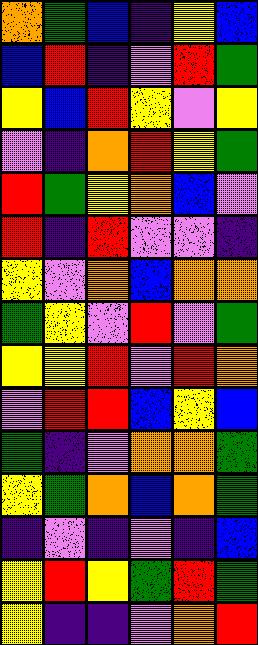[["orange", "green", "blue", "indigo", "yellow", "blue"], ["blue", "red", "indigo", "violet", "red", "green"], ["yellow", "blue", "red", "yellow", "violet", "yellow"], ["violet", "indigo", "orange", "red", "yellow", "green"], ["red", "green", "yellow", "orange", "blue", "violet"], ["red", "indigo", "red", "violet", "violet", "indigo"], ["yellow", "violet", "orange", "blue", "orange", "orange"], ["green", "yellow", "violet", "red", "violet", "green"], ["yellow", "yellow", "red", "violet", "red", "orange"], ["violet", "red", "red", "blue", "yellow", "blue"], ["green", "indigo", "violet", "orange", "orange", "green"], ["yellow", "green", "orange", "blue", "orange", "green"], ["indigo", "violet", "indigo", "violet", "indigo", "blue"], ["yellow", "red", "yellow", "green", "red", "green"], ["yellow", "indigo", "indigo", "violet", "orange", "red"]]